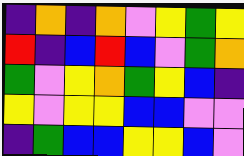[["indigo", "orange", "indigo", "orange", "violet", "yellow", "green", "yellow"], ["red", "indigo", "blue", "red", "blue", "violet", "green", "orange"], ["green", "violet", "yellow", "orange", "green", "yellow", "blue", "indigo"], ["yellow", "violet", "yellow", "yellow", "blue", "blue", "violet", "violet"], ["indigo", "green", "blue", "blue", "yellow", "yellow", "blue", "violet"]]